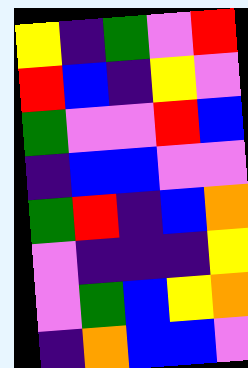[["yellow", "indigo", "green", "violet", "red"], ["red", "blue", "indigo", "yellow", "violet"], ["green", "violet", "violet", "red", "blue"], ["indigo", "blue", "blue", "violet", "violet"], ["green", "red", "indigo", "blue", "orange"], ["violet", "indigo", "indigo", "indigo", "yellow"], ["violet", "green", "blue", "yellow", "orange"], ["indigo", "orange", "blue", "blue", "violet"]]